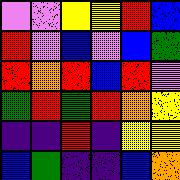[["violet", "violet", "yellow", "yellow", "red", "blue"], ["red", "violet", "blue", "violet", "blue", "green"], ["red", "orange", "red", "blue", "red", "violet"], ["green", "red", "green", "red", "orange", "yellow"], ["indigo", "indigo", "red", "indigo", "yellow", "yellow"], ["blue", "green", "indigo", "indigo", "blue", "orange"]]